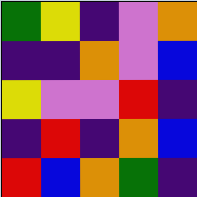[["green", "yellow", "indigo", "violet", "orange"], ["indigo", "indigo", "orange", "violet", "blue"], ["yellow", "violet", "violet", "red", "indigo"], ["indigo", "red", "indigo", "orange", "blue"], ["red", "blue", "orange", "green", "indigo"]]